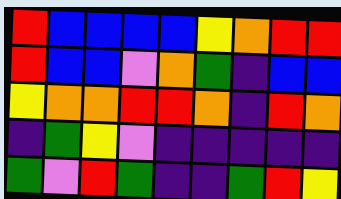[["red", "blue", "blue", "blue", "blue", "yellow", "orange", "red", "red"], ["red", "blue", "blue", "violet", "orange", "green", "indigo", "blue", "blue"], ["yellow", "orange", "orange", "red", "red", "orange", "indigo", "red", "orange"], ["indigo", "green", "yellow", "violet", "indigo", "indigo", "indigo", "indigo", "indigo"], ["green", "violet", "red", "green", "indigo", "indigo", "green", "red", "yellow"]]